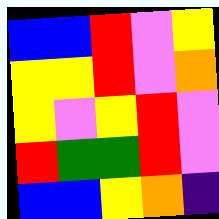[["blue", "blue", "red", "violet", "yellow"], ["yellow", "yellow", "red", "violet", "orange"], ["yellow", "violet", "yellow", "red", "violet"], ["red", "green", "green", "red", "violet"], ["blue", "blue", "yellow", "orange", "indigo"]]